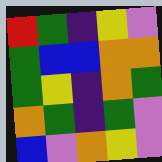[["red", "green", "indigo", "yellow", "violet"], ["green", "blue", "blue", "orange", "orange"], ["green", "yellow", "indigo", "orange", "green"], ["orange", "green", "indigo", "green", "violet"], ["blue", "violet", "orange", "yellow", "violet"]]